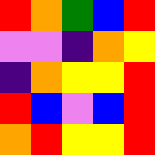[["red", "orange", "green", "blue", "red"], ["violet", "violet", "indigo", "orange", "yellow"], ["indigo", "orange", "yellow", "yellow", "red"], ["red", "blue", "violet", "blue", "red"], ["orange", "red", "yellow", "yellow", "red"]]